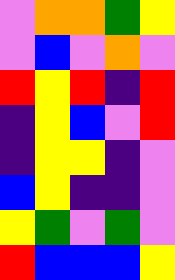[["violet", "orange", "orange", "green", "yellow"], ["violet", "blue", "violet", "orange", "violet"], ["red", "yellow", "red", "indigo", "red"], ["indigo", "yellow", "blue", "violet", "red"], ["indigo", "yellow", "yellow", "indigo", "violet"], ["blue", "yellow", "indigo", "indigo", "violet"], ["yellow", "green", "violet", "green", "violet"], ["red", "blue", "blue", "blue", "yellow"]]